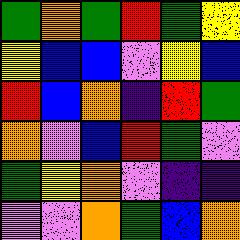[["green", "orange", "green", "red", "green", "yellow"], ["yellow", "blue", "blue", "violet", "yellow", "blue"], ["red", "blue", "orange", "indigo", "red", "green"], ["orange", "violet", "blue", "red", "green", "violet"], ["green", "yellow", "orange", "violet", "indigo", "indigo"], ["violet", "violet", "orange", "green", "blue", "orange"]]